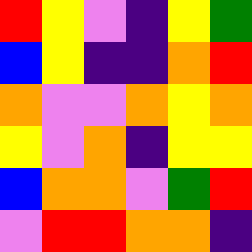[["red", "yellow", "violet", "indigo", "yellow", "green"], ["blue", "yellow", "indigo", "indigo", "orange", "red"], ["orange", "violet", "violet", "orange", "yellow", "orange"], ["yellow", "violet", "orange", "indigo", "yellow", "yellow"], ["blue", "orange", "orange", "violet", "green", "red"], ["violet", "red", "red", "orange", "orange", "indigo"]]